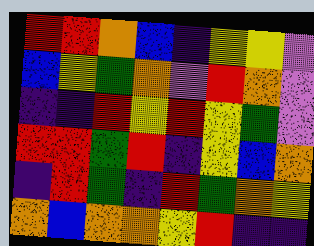[["red", "red", "orange", "blue", "indigo", "yellow", "yellow", "violet"], ["blue", "yellow", "green", "orange", "violet", "red", "orange", "violet"], ["indigo", "indigo", "red", "yellow", "red", "yellow", "green", "violet"], ["red", "red", "green", "red", "indigo", "yellow", "blue", "orange"], ["indigo", "red", "green", "indigo", "red", "green", "orange", "yellow"], ["orange", "blue", "orange", "orange", "yellow", "red", "indigo", "indigo"]]